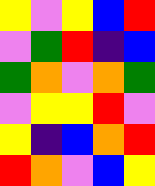[["yellow", "violet", "yellow", "blue", "red"], ["violet", "green", "red", "indigo", "blue"], ["green", "orange", "violet", "orange", "green"], ["violet", "yellow", "yellow", "red", "violet"], ["yellow", "indigo", "blue", "orange", "red"], ["red", "orange", "violet", "blue", "yellow"]]